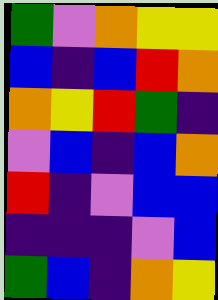[["green", "violet", "orange", "yellow", "yellow"], ["blue", "indigo", "blue", "red", "orange"], ["orange", "yellow", "red", "green", "indigo"], ["violet", "blue", "indigo", "blue", "orange"], ["red", "indigo", "violet", "blue", "blue"], ["indigo", "indigo", "indigo", "violet", "blue"], ["green", "blue", "indigo", "orange", "yellow"]]